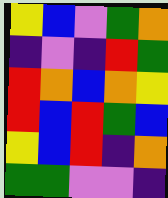[["yellow", "blue", "violet", "green", "orange"], ["indigo", "violet", "indigo", "red", "green"], ["red", "orange", "blue", "orange", "yellow"], ["red", "blue", "red", "green", "blue"], ["yellow", "blue", "red", "indigo", "orange"], ["green", "green", "violet", "violet", "indigo"]]